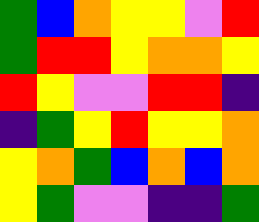[["green", "blue", "orange", "yellow", "yellow", "violet", "red"], ["green", "red", "red", "yellow", "orange", "orange", "yellow"], ["red", "yellow", "violet", "violet", "red", "red", "indigo"], ["indigo", "green", "yellow", "red", "yellow", "yellow", "orange"], ["yellow", "orange", "green", "blue", "orange", "blue", "orange"], ["yellow", "green", "violet", "violet", "indigo", "indigo", "green"]]